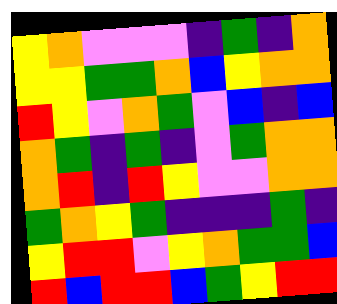[["yellow", "orange", "violet", "violet", "violet", "indigo", "green", "indigo", "orange"], ["yellow", "yellow", "green", "green", "orange", "blue", "yellow", "orange", "orange"], ["red", "yellow", "violet", "orange", "green", "violet", "blue", "indigo", "blue"], ["orange", "green", "indigo", "green", "indigo", "violet", "green", "orange", "orange"], ["orange", "red", "indigo", "red", "yellow", "violet", "violet", "orange", "orange"], ["green", "orange", "yellow", "green", "indigo", "indigo", "indigo", "green", "indigo"], ["yellow", "red", "red", "violet", "yellow", "orange", "green", "green", "blue"], ["red", "blue", "red", "red", "blue", "green", "yellow", "red", "red"]]